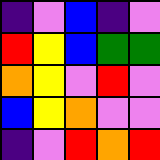[["indigo", "violet", "blue", "indigo", "violet"], ["red", "yellow", "blue", "green", "green"], ["orange", "yellow", "violet", "red", "violet"], ["blue", "yellow", "orange", "violet", "violet"], ["indigo", "violet", "red", "orange", "red"]]